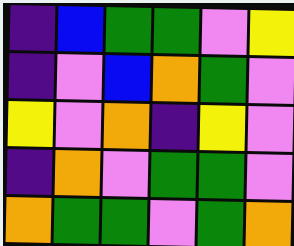[["indigo", "blue", "green", "green", "violet", "yellow"], ["indigo", "violet", "blue", "orange", "green", "violet"], ["yellow", "violet", "orange", "indigo", "yellow", "violet"], ["indigo", "orange", "violet", "green", "green", "violet"], ["orange", "green", "green", "violet", "green", "orange"]]